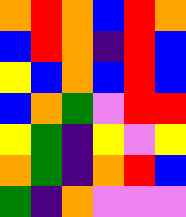[["orange", "red", "orange", "blue", "red", "orange"], ["blue", "red", "orange", "indigo", "red", "blue"], ["yellow", "blue", "orange", "blue", "red", "blue"], ["blue", "orange", "green", "violet", "red", "red"], ["yellow", "green", "indigo", "yellow", "violet", "yellow"], ["orange", "green", "indigo", "orange", "red", "blue"], ["green", "indigo", "orange", "violet", "violet", "violet"]]